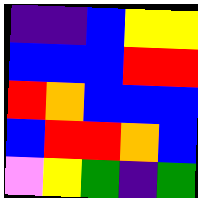[["indigo", "indigo", "blue", "yellow", "yellow"], ["blue", "blue", "blue", "red", "red"], ["red", "orange", "blue", "blue", "blue"], ["blue", "red", "red", "orange", "blue"], ["violet", "yellow", "green", "indigo", "green"]]